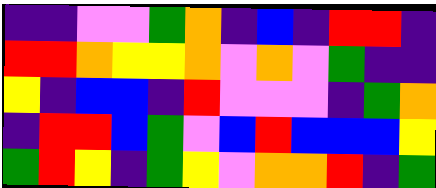[["indigo", "indigo", "violet", "violet", "green", "orange", "indigo", "blue", "indigo", "red", "red", "indigo"], ["red", "red", "orange", "yellow", "yellow", "orange", "violet", "orange", "violet", "green", "indigo", "indigo"], ["yellow", "indigo", "blue", "blue", "indigo", "red", "violet", "violet", "violet", "indigo", "green", "orange"], ["indigo", "red", "red", "blue", "green", "violet", "blue", "red", "blue", "blue", "blue", "yellow"], ["green", "red", "yellow", "indigo", "green", "yellow", "violet", "orange", "orange", "red", "indigo", "green"]]